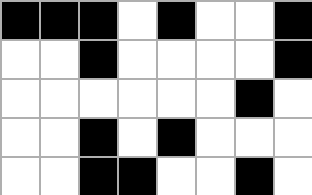[["black", "black", "black", "white", "black", "white", "white", "black"], ["white", "white", "black", "white", "white", "white", "white", "black"], ["white", "white", "white", "white", "white", "white", "black", "white"], ["white", "white", "black", "white", "black", "white", "white", "white"], ["white", "white", "black", "black", "white", "white", "black", "white"]]